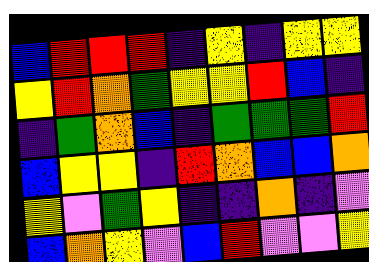[["blue", "red", "red", "red", "indigo", "yellow", "indigo", "yellow", "yellow"], ["yellow", "red", "orange", "green", "yellow", "yellow", "red", "blue", "indigo"], ["indigo", "green", "orange", "blue", "indigo", "green", "green", "green", "red"], ["blue", "yellow", "yellow", "indigo", "red", "orange", "blue", "blue", "orange"], ["yellow", "violet", "green", "yellow", "indigo", "indigo", "orange", "indigo", "violet"], ["blue", "orange", "yellow", "violet", "blue", "red", "violet", "violet", "yellow"]]